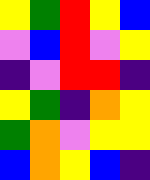[["yellow", "green", "red", "yellow", "blue"], ["violet", "blue", "red", "violet", "yellow"], ["indigo", "violet", "red", "red", "indigo"], ["yellow", "green", "indigo", "orange", "yellow"], ["green", "orange", "violet", "yellow", "yellow"], ["blue", "orange", "yellow", "blue", "indigo"]]